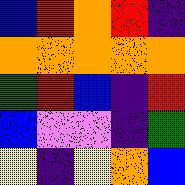[["blue", "red", "orange", "red", "indigo"], ["orange", "orange", "orange", "orange", "orange"], ["green", "red", "blue", "indigo", "red"], ["blue", "violet", "violet", "indigo", "green"], ["yellow", "indigo", "yellow", "orange", "blue"]]